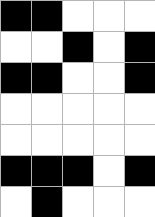[["black", "black", "white", "white", "white"], ["white", "white", "black", "white", "black"], ["black", "black", "white", "white", "black"], ["white", "white", "white", "white", "white"], ["white", "white", "white", "white", "white"], ["black", "black", "black", "white", "black"], ["white", "black", "white", "white", "white"]]